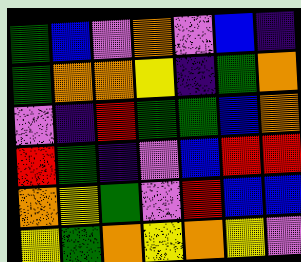[["green", "blue", "violet", "orange", "violet", "blue", "indigo"], ["green", "orange", "orange", "yellow", "indigo", "green", "orange"], ["violet", "indigo", "red", "green", "green", "blue", "orange"], ["red", "green", "indigo", "violet", "blue", "red", "red"], ["orange", "yellow", "green", "violet", "red", "blue", "blue"], ["yellow", "green", "orange", "yellow", "orange", "yellow", "violet"]]